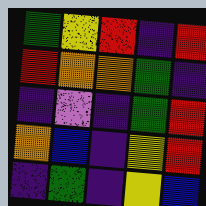[["green", "yellow", "red", "indigo", "red"], ["red", "orange", "orange", "green", "indigo"], ["indigo", "violet", "indigo", "green", "red"], ["orange", "blue", "indigo", "yellow", "red"], ["indigo", "green", "indigo", "yellow", "blue"]]